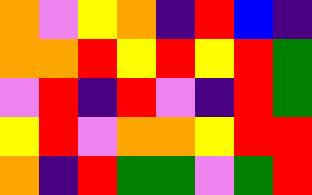[["orange", "violet", "yellow", "orange", "indigo", "red", "blue", "indigo"], ["orange", "orange", "red", "yellow", "red", "yellow", "red", "green"], ["violet", "red", "indigo", "red", "violet", "indigo", "red", "green"], ["yellow", "red", "violet", "orange", "orange", "yellow", "red", "red"], ["orange", "indigo", "red", "green", "green", "violet", "green", "red"]]